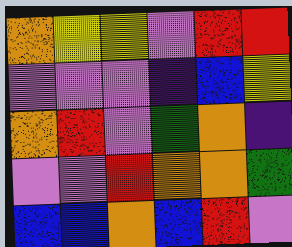[["orange", "yellow", "yellow", "violet", "red", "red"], ["violet", "violet", "violet", "indigo", "blue", "yellow"], ["orange", "red", "violet", "green", "orange", "indigo"], ["violet", "violet", "red", "orange", "orange", "green"], ["blue", "blue", "orange", "blue", "red", "violet"]]